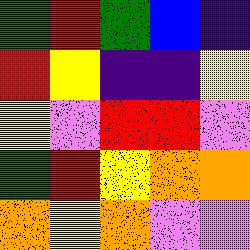[["green", "red", "green", "blue", "indigo"], ["red", "yellow", "indigo", "indigo", "yellow"], ["yellow", "violet", "red", "red", "violet"], ["green", "red", "yellow", "orange", "orange"], ["orange", "yellow", "orange", "violet", "violet"]]